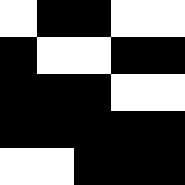[["white", "black", "black", "white", "white"], ["black", "white", "white", "black", "black"], ["black", "black", "black", "white", "white"], ["black", "black", "black", "black", "black"], ["white", "white", "black", "black", "black"]]